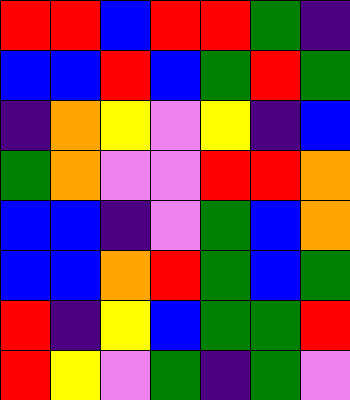[["red", "red", "blue", "red", "red", "green", "indigo"], ["blue", "blue", "red", "blue", "green", "red", "green"], ["indigo", "orange", "yellow", "violet", "yellow", "indigo", "blue"], ["green", "orange", "violet", "violet", "red", "red", "orange"], ["blue", "blue", "indigo", "violet", "green", "blue", "orange"], ["blue", "blue", "orange", "red", "green", "blue", "green"], ["red", "indigo", "yellow", "blue", "green", "green", "red"], ["red", "yellow", "violet", "green", "indigo", "green", "violet"]]